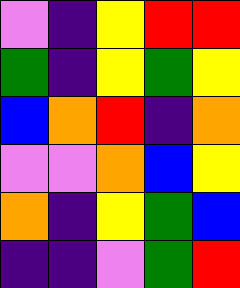[["violet", "indigo", "yellow", "red", "red"], ["green", "indigo", "yellow", "green", "yellow"], ["blue", "orange", "red", "indigo", "orange"], ["violet", "violet", "orange", "blue", "yellow"], ["orange", "indigo", "yellow", "green", "blue"], ["indigo", "indigo", "violet", "green", "red"]]